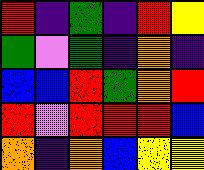[["red", "indigo", "green", "indigo", "red", "yellow"], ["green", "violet", "green", "indigo", "orange", "indigo"], ["blue", "blue", "red", "green", "orange", "red"], ["red", "violet", "red", "red", "red", "blue"], ["orange", "indigo", "orange", "blue", "yellow", "yellow"]]